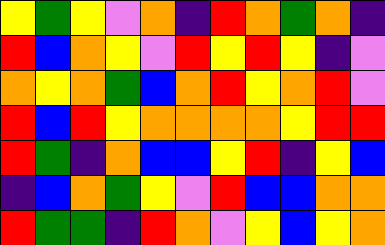[["yellow", "green", "yellow", "violet", "orange", "indigo", "red", "orange", "green", "orange", "indigo"], ["red", "blue", "orange", "yellow", "violet", "red", "yellow", "red", "yellow", "indigo", "violet"], ["orange", "yellow", "orange", "green", "blue", "orange", "red", "yellow", "orange", "red", "violet"], ["red", "blue", "red", "yellow", "orange", "orange", "orange", "orange", "yellow", "red", "red"], ["red", "green", "indigo", "orange", "blue", "blue", "yellow", "red", "indigo", "yellow", "blue"], ["indigo", "blue", "orange", "green", "yellow", "violet", "red", "blue", "blue", "orange", "orange"], ["red", "green", "green", "indigo", "red", "orange", "violet", "yellow", "blue", "yellow", "orange"]]